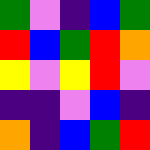[["green", "violet", "indigo", "blue", "green"], ["red", "blue", "green", "red", "orange"], ["yellow", "violet", "yellow", "red", "violet"], ["indigo", "indigo", "violet", "blue", "indigo"], ["orange", "indigo", "blue", "green", "red"]]